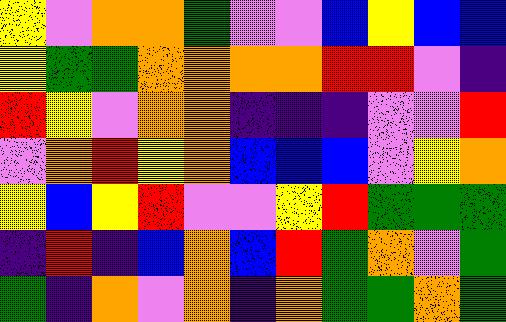[["yellow", "violet", "orange", "orange", "green", "violet", "violet", "blue", "yellow", "blue", "blue"], ["yellow", "green", "green", "orange", "orange", "orange", "orange", "red", "red", "violet", "indigo"], ["red", "yellow", "violet", "orange", "orange", "indigo", "indigo", "indigo", "violet", "violet", "red"], ["violet", "orange", "red", "yellow", "orange", "blue", "blue", "blue", "violet", "yellow", "orange"], ["yellow", "blue", "yellow", "red", "violet", "violet", "yellow", "red", "green", "green", "green"], ["indigo", "red", "indigo", "blue", "orange", "blue", "red", "green", "orange", "violet", "green"], ["green", "indigo", "orange", "violet", "orange", "indigo", "orange", "green", "green", "orange", "green"]]